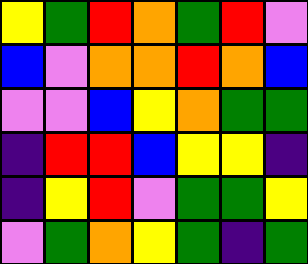[["yellow", "green", "red", "orange", "green", "red", "violet"], ["blue", "violet", "orange", "orange", "red", "orange", "blue"], ["violet", "violet", "blue", "yellow", "orange", "green", "green"], ["indigo", "red", "red", "blue", "yellow", "yellow", "indigo"], ["indigo", "yellow", "red", "violet", "green", "green", "yellow"], ["violet", "green", "orange", "yellow", "green", "indigo", "green"]]